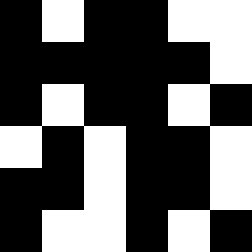[["black", "white", "black", "black", "white", "white"], ["black", "black", "black", "black", "black", "white"], ["black", "white", "black", "black", "white", "black"], ["white", "black", "white", "black", "black", "white"], ["black", "black", "white", "black", "black", "white"], ["black", "white", "white", "black", "white", "black"]]